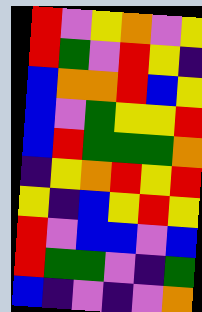[["red", "violet", "yellow", "orange", "violet", "yellow"], ["red", "green", "violet", "red", "yellow", "indigo"], ["blue", "orange", "orange", "red", "blue", "yellow"], ["blue", "violet", "green", "yellow", "yellow", "red"], ["blue", "red", "green", "green", "green", "orange"], ["indigo", "yellow", "orange", "red", "yellow", "red"], ["yellow", "indigo", "blue", "yellow", "red", "yellow"], ["red", "violet", "blue", "blue", "violet", "blue"], ["red", "green", "green", "violet", "indigo", "green"], ["blue", "indigo", "violet", "indigo", "violet", "orange"]]